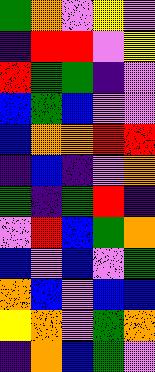[["green", "orange", "violet", "yellow", "violet"], ["indigo", "red", "red", "violet", "yellow"], ["red", "green", "green", "indigo", "violet"], ["blue", "green", "blue", "violet", "violet"], ["blue", "orange", "orange", "red", "red"], ["indigo", "blue", "indigo", "violet", "orange"], ["green", "indigo", "green", "red", "indigo"], ["violet", "red", "blue", "green", "orange"], ["blue", "violet", "blue", "violet", "green"], ["orange", "blue", "violet", "blue", "blue"], ["yellow", "orange", "violet", "green", "orange"], ["indigo", "orange", "blue", "green", "violet"]]